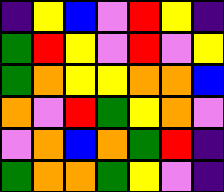[["indigo", "yellow", "blue", "violet", "red", "yellow", "indigo"], ["green", "red", "yellow", "violet", "red", "violet", "yellow"], ["green", "orange", "yellow", "yellow", "orange", "orange", "blue"], ["orange", "violet", "red", "green", "yellow", "orange", "violet"], ["violet", "orange", "blue", "orange", "green", "red", "indigo"], ["green", "orange", "orange", "green", "yellow", "violet", "indigo"]]